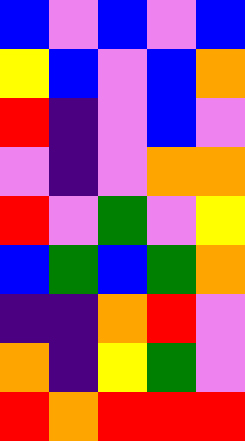[["blue", "violet", "blue", "violet", "blue"], ["yellow", "blue", "violet", "blue", "orange"], ["red", "indigo", "violet", "blue", "violet"], ["violet", "indigo", "violet", "orange", "orange"], ["red", "violet", "green", "violet", "yellow"], ["blue", "green", "blue", "green", "orange"], ["indigo", "indigo", "orange", "red", "violet"], ["orange", "indigo", "yellow", "green", "violet"], ["red", "orange", "red", "red", "red"]]